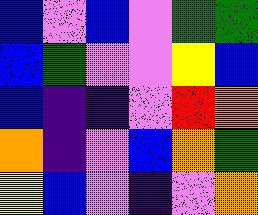[["blue", "violet", "blue", "violet", "green", "green"], ["blue", "green", "violet", "violet", "yellow", "blue"], ["blue", "indigo", "indigo", "violet", "red", "orange"], ["orange", "indigo", "violet", "blue", "orange", "green"], ["yellow", "blue", "violet", "indigo", "violet", "orange"]]